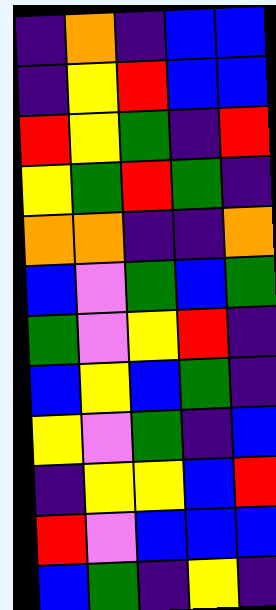[["indigo", "orange", "indigo", "blue", "blue"], ["indigo", "yellow", "red", "blue", "blue"], ["red", "yellow", "green", "indigo", "red"], ["yellow", "green", "red", "green", "indigo"], ["orange", "orange", "indigo", "indigo", "orange"], ["blue", "violet", "green", "blue", "green"], ["green", "violet", "yellow", "red", "indigo"], ["blue", "yellow", "blue", "green", "indigo"], ["yellow", "violet", "green", "indigo", "blue"], ["indigo", "yellow", "yellow", "blue", "red"], ["red", "violet", "blue", "blue", "blue"], ["blue", "green", "indigo", "yellow", "indigo"]]